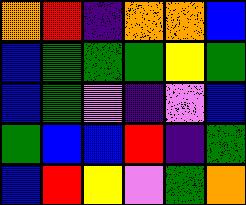[["orange", "red", "indigo", "orange", "orange", "blue"], ["blue", "green", "green", "green", "yellow", "green"], ["blue", "green", "violet", "indigo", "violet", "blue"], ["green", "blue", "blue", "red", "indigo", "green"], ["blue", "red", "yellow", "violet", "green", "orange"]]